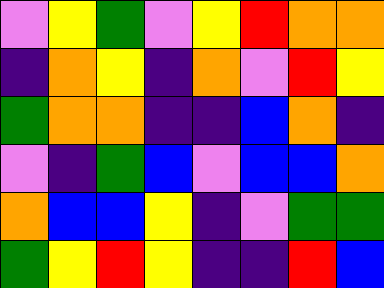[["violet", "yellow", "green", "violet", "yellow", "red", "orange", "orange"], ["indigo", "orange", "yellow", "indigo", "orange", "violet", "red", "yellow"], ["green", "orange", "orange", "indigo", "indigo", "blue", "orange", "indigo"], ["violet", "indigo", "green", "blue", "violet", "blue", "blue", "orange"], ["orange", "blue", "blue", "yellow", "indigo", "violet", "green", "green"], ["green", "yellow", "red", "yellow", "indigo", "indigo", "red", "blue"]]